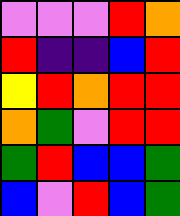[["violet", "violet", "violet", "red", "orange"], ["red", "indigo", "indigo", "blue", "red"], ["yellow", "red", "orange", "red", "red"], ["orange", "green", "violet", "red", "red"], ["green", "red", "blue", "blue", "green"], ["blue", "violet", "red", "blue", "green"]]